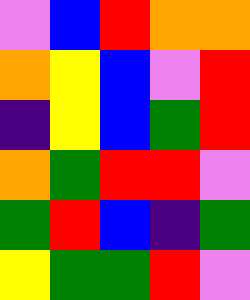[["violet", "blue", "red", "orange", "orange"], ["orange", "yellow", "blue", "violet", "red"], ["indigo", "yellow", "blue", "green", "red"], ["orange", "green", "red", "red", "violet"], ["green", "red", "blue", "indigo", "green"], ["yellow", "green", "green", "red", "violet"]]